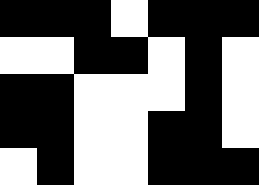[["black", "black", "black", "white", "black", "black", "black"], ["white", "white", "black", "black", "white", "black", "white"], ["black", "black", "white", "white", "white", "black", "white"], ["black", "black", "white", "white", "black", "black", "white"], ["white", "black", "white", "white", "black", "black", "black"]]